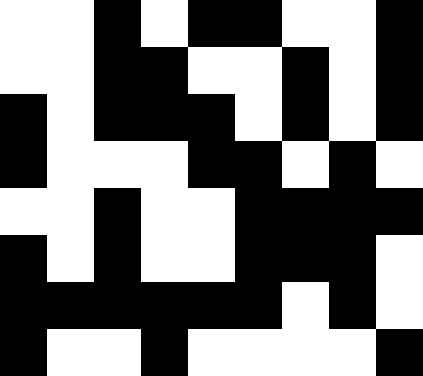[["white", "white", "black", "white", "black", "black", "white", "white", "black"], ["white", "white", "black", "black", "white", "white", "black", "white", "black"], ["black", "white", "black", "black", "black", "white", "black", "white", "black"], ["black", "white", "white", "white", "black", "black", "white", "black", "white"], ["white", "white", "black", "white", "white", "black", "black", "black", "black"], ["black", "white", "black", "white", "white", "black", "black", "black", "white"], ["black", "black", "black", "black", "black", "black", "white", "black", "white"], ["black", "white", "white", "black", "white", "white", "white", "white", "black"]]